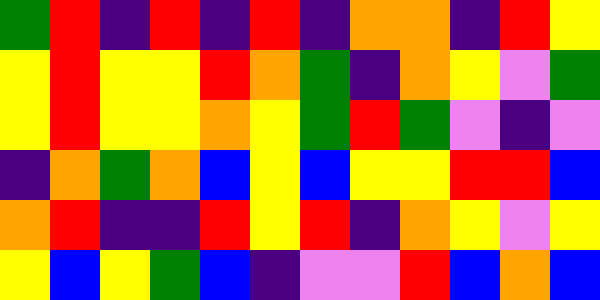[["green", "red", "indigo", "red", "indigo", "red", "indigo", "orange", "orange", "indigo", "red", "yellow"], ["yellow", "red", "yellow", "yellow", "red", "orange", "green", "indigo", "orange", "yellow", "violet", "green"], ["yellow", "red", "yellow", "yellow", "orange", "yellow", "green", "red", "green", "violet", "indigo", "violet"], ["indigo", "orange", "green", "orange", "blue", "yellow", "blue", "yellow", "yellow", "red", "red", "blue"], ["orange", "red", "indigo", "indigo", "red", "yellow", "red", "indigo", "orange", "yellow", "violet", "yellow"], ["yellow", "blue", "yellow", "green", "blue", "indigo", "violet", "violet", "red", "blue", "orange", "blue"]]